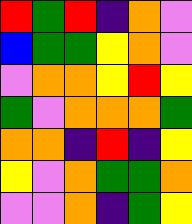[["red", "green", "red", "indigo", "orange", "violet"], ["blue", "green", "green", "yellow", "orange", "violet"], ["violet", "orange", "orange", "yellow", "red", "yellow"], ["green", "violet", "orange", "orange", "orange", "green"], ["orange", "orange", "indigo", "red", "indigo", "yellow"], ["yellow", "violet", "orange", "green", "green", "orange"], ["violet", "violet", "orange", "indigo", "green", "yellow"]]